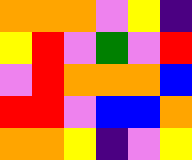[["orange", "orange", "orange", "violet", "yellow", "indigo"], ["yellow", "red", "violet", "green", "violet", "red"], ["violet", "red", "orange", "orange", "orange", "blue"], ["red", "red", "violet", "blue", "blue", "orange"], ["orange", "orange", "yellow", "indigo", "violet", "yellow"]]